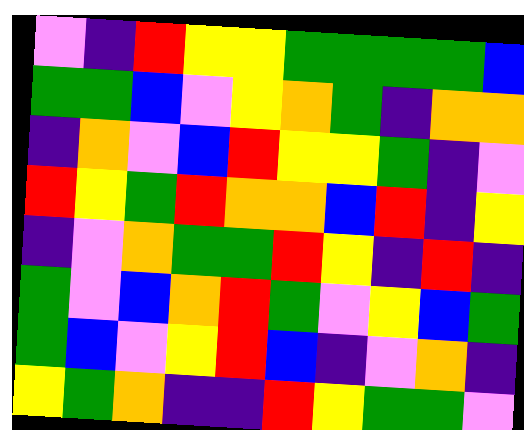[["violet", "indigo", "red", "yellow", "yellow", "green", "green", "green", "green", "blue"], ["green", "green", "blue", "violet", "yellow", "orange", "green", "indigo", "orange", "orange"], ["indigo", "orange", "violet", "blue", "red", "yellow", "yellow", "green", "indigo", "violet"], ["red", "yellow", "green", "red", "orange", "orange", "blue", "red", "indigo", "yellow"], ["indigo", "violet", "orange", "green", "green", "red", "yellow", "indigo", "red", "indigo"], ["green", "violet", "blue", "orange", "red", "green", "violet", "yellow", "blue", "green"], ["green", "blue", "violet", "yellow", "red", "blue", "indigo", "violet", "orange", "indigo"], ["yellow", "green", "orange", "indigo", "indigo", "red", "yellow", "green", "green", "violet"]]